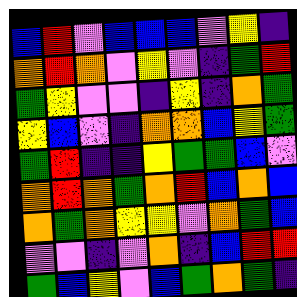[["blue", "red", "violet", "blue", "blue", "blue", "violet", "yellow", "indigo"], ["orange", "red", "orange", "violet", "yellow", "violet", "indigo", "green", "red"], ["green", "yellow", "violet", "violet", "indigo", "yellow", "indigo", "orange", "green"], ["yellow", "blue", "violet", "indigo", "orange", "orange", "blue", "yellow", "green"], ["green", "red", "indigo", "indigo", "yellow", "green", "green", "blue", "violet"], ["orange", "red", "orange", "green", "orange", "red", "blue", "orange", "blue"], ["orange", "green", "orange", "yellow", "yellow", "violet", "orange", "green", "blue"], ["violet", "violet", "indigo", "violet", "orange", "indigo", "blue", "red", "red"], ["green", "blue", "yellow", "violet", "blue", "green", "orange", "green", "indigo"]]